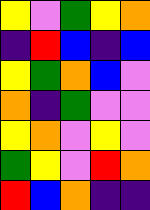[["yellow", "violet", "green", "yellow", "orange"], ["indigo", "red", "blue", "indigo", "blue"], ["yellow", "green", "orange", "blue", "violet"], ["orange", "indigo", "green", "violet", "violet"], ["yellow", "orange", "violet", "yellow", "violet"], ["green", "yellow", "violet", "red", "orange"], ["red", "blue", "orange", "indigo", "indigo"]]